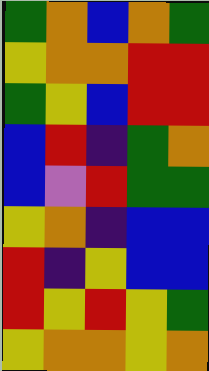[["green", "orange", "blue", "orange", "green"], ["yellow", "orange", "orange", "red", "red"], ["green", "yellow", "blue", "red", "red"], ["blue", "red", "indigo", "green", "orange"], ["blue", "violet", "red", "green", "green"], ["yellow", "orange", "indigo", "blue", "blue"], ["red", "indigo", "yellow", "blue", "blue"], ["red", "yellow", "red", "yellow", "green"], ["yellow", "orange", "orange", "yellow", "orange"]]